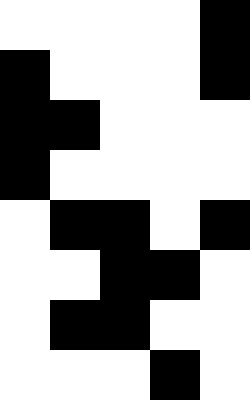[["white", "white", "white", "white", "black"], ["black", "white", "white", "white", "black"], ["black", "black", "white", "white", "white"], ["black", "white", "white", "white", "white"], ["white", "black", "black", "white", "black"], ["white", "white", "black", "black", "white"], ["white", "black", "black", "white", "white"], ["white", "white", "white", "black", "white"]]